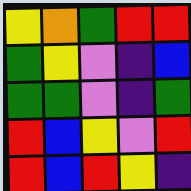[["yellow", "orange", "green", "red", "red"], ["green", "yellow", "violet", "indigo", "blue"], ["green", "green", "violet", "indigo", "green"], ["red", "blue", "yellow", "violet", "red"], ["red", "blue", "red", "yellow", "indigo"]]